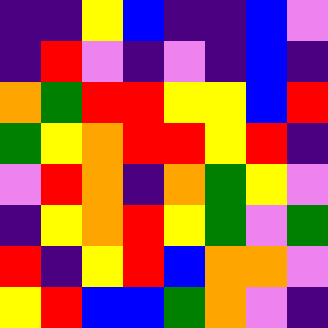[["indigo", "indigo", "yellow", "blue", "indigo", "indigo", "blue", "violet"], ["indigo", "red", "violet", "indigo", "violet", "indigo", "blue", "indigo"], ["orange", "green", "red", "red", "yellow", "yellow", "blue", "red"], ["green", "yellow", "orange", "red", "red", "yellow", "red", "indigo"], ["violet", "red", "orange", "indigo", "orange", "green", "yellow", "violet"], ["indigo", "yellow", "orange", "red", "yellow", "green", "violet", "green"], ["red", "indigo", "yellow", "red", "blue", "orange", "orange", "violet"], ["yellow", "red", "blue", "blue", "green", "orange", "violet", "indigo"]]